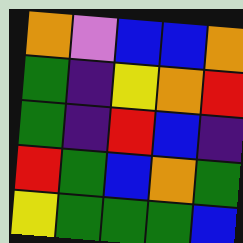[["orange", "violet", "blue", "blue", "orange"], ["green", "indigo", "yellow", "orange", "red"], ["green", "indigo", "red", "blue", "indigo"], ["red", "green", "blue", "orange", "green"], ["yellow", "green", "green", "green", "blue"]]